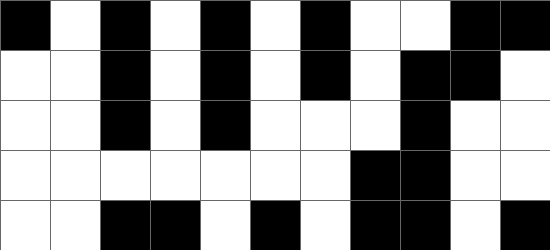[["black", "white", "black", "white", "black", "white", "black", "white", "white", "black", "black"], ["white", "white", "black", "white", "black", "white", "black", "white", "black", "black", "white"], ["white", "white", "black", "white", "black", "white", "white", "white", "black", "white", "white"], ["white", "white", "white", "white", "white", "white", "white", "black", "black", "white", "white"], ["white", "white", "black", "black", "white", "black", "white", "black", "black", "white", "black"]]